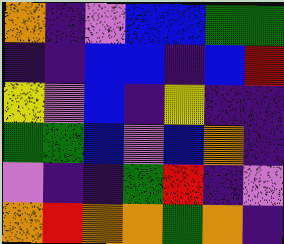[["orange", "indigo", "violet", "blue", "blue", "green", "green"], ["indigo", "indigo", "blue", "blue", "indigo", "blue", "red"], ["yellow", "violet", "blue", "indigo", "yellow", "indigo", "indigo"], ["green", "green", "blue", "violet", "blue", "orange", "indigo"], ["violet", "indigo", "indigo", "green", "red", "indigo", "violet"], ["orange", "red", "orange", "orange", "green", "orange", "indigo"]]